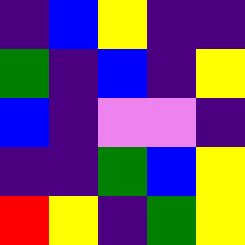[["indigo", "blue", "yellow", "indigo", "indigo"], ["green", "indigo", "blue", "indigo", "yellow"], ["blue", "indigo", "violet", "violet", "indigo"], ["indigo", "indigo", "green", "blue", "yellow"], ["red", "yellow", "indigo", "green", "yellow"]]